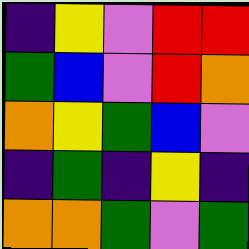[["indigo", "yellow", "violet", "red", "red"], ["green", "blue", "violet", "red", "orange"], ["orange", "yellow", "green", "blue", "violet"], ["indigo", "green", "indigo", "yellow", "indigo"], ["orange", "orange", "green", "violet", "green"]]